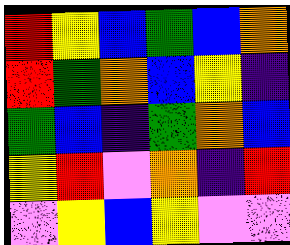[["red", "yellow", "blue", "green", "blue", "orange"], ["red", "green", "orange", "blue", "yellow", "indigo"], ["green", "blue", "indigo", "green", "orange", "blue"], ["yellow", "red", "violet", "orange", "indigo", "red"], ["violet", "yellow", "blue", "yellow", "violet", "violet"]]